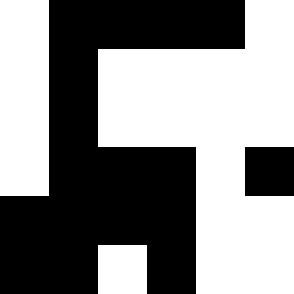[["white", "black", "black", "black", "black", "white"], ["white", "black", "white", "white", "white", "white"], ["white", "black", "white", "white", "white", "white"], ["white", "black", "black", "black", "white", "black"], ["black", "black", "black", "black", "white", "white"], ["black", "black", "white", "black", "white", "white"]]